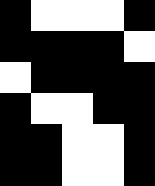[["black", "white", "white", "white", "black"], ["black", "black", "black", "black", "white"], ["white", "black", "black", "black", "black"], ["black", "white", "white", "black", "black"], ["black", "black", "white", "white", "black"], ["black", "black", "white", "white", "black"]]